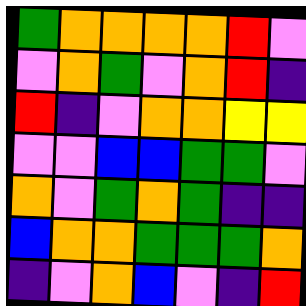[["green", "orange", "orange", "orange", "orange", "red", "violet"], ["violet", "orange", "green", "violet", "orange", "red", "indigo"], ["red", "indigo", "violet", "orange", "orange", "yellow", "yellow"], ["violet", "violet", "blue", "blue", "green", "green", "violet"], ["orange", "violet", "green", "orange", "green", "indigo", "indigo"], ["blue", "orange", "orange", "green", "green", "green", "orange"], ["indigo", "violet", "orange", "blue", "violet", "indigo", "red"]]